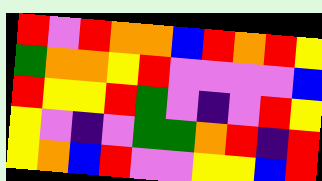[["red", "violet", "red", "orange", "orange", "blue", "red", "orange", "red", "yellow"], ["green", "orange", "orange", "yellow", "red", "violet", "violet", "violet", "violet", "blue"], ["red", "yellow", "yellow", "red", "green", "violet", "indigo", "violet", "red", "yellow"], ["yellow", "violet", "indigo", "violet", "green", "green", "orange", "red", "indigo", "red"], ["yellow", "orange", "blue", "red", "violet", "violet", "yellow", "yellow", "blue", "red"]]